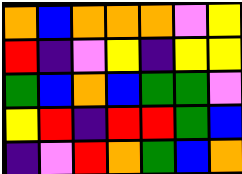[["orange", "blue", "orange", "orange", "orange", "violet", "yellow"], ["red", "indigo", "violet", "yellow", "indigo", "yellow", "yellow"], ["green", "blue", "orange", "blue", "green", "green", "violet"], ["yellow", "red", "indigo", "red", "red", "green", "blue"], ["indigo", "violet", "red", "orange", "green", "blue", "orange"]]